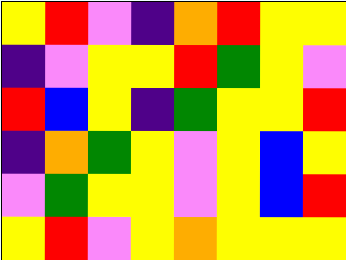[["yellow", "red", "violet", "indigo", "orange", "red", "yellow", "yellow"], ["indigo", "violet", "yellow", "yellow", "red", "green", "yellow", "violet"], ["red", "blue", "yellow", "indigo", "green", "yellow", "yellow", "red"], ["indigo", "orange", "green", "yellow", "violet", "yellow", "blue", "yellow"], ["violet", "green", "yellow", "yellow", "violet", "yellow", "blue", "red"], ["yellow", "red", "violet", "yellow", "orange", "yellow", "yellow", "yellow"]]